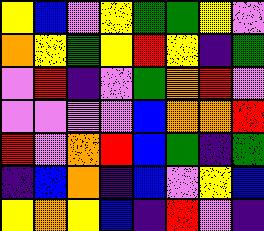[["yellow", "blue", "violet", "yellow", "green", "green", "yellow", "violet"], ["orange", "yellow", "green", "yellow", "red", "yellow", "indigo", "green"], ["violet", "red", "indigo", "violet", "green", "orange", "red", "violet"], ["violet", "violet", "violet", "violet", "blue", "orange", "orange", "red"], ["red", "violet", "orange", "red", "blue", "green", "indigo", "green"], ["indigo", "blue", "orange", "indigo", "blue", "violet", "yellow", "blue"], ["yellow", "orange", "yellow", "blue", "indigo", "red", "violet", "indigo"]]